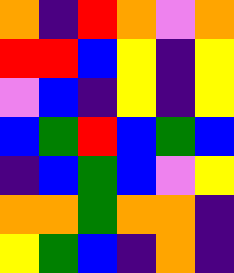[["orange", "indigo", "red", "orange", "violet", "orange"], ["red", "red", "blue", "yellow", "indigo", "yellow"], ["violet", "blue", "indigo", "yellow", "indigo", "yellow"], ["blue", "green", "red", "blue", "green", "blue"], ["indigo", "blue", "green", "blue", "violet", "yellow"], ["orange", "orange", "green", "orange", "orange", "indigo"], ["yellow", "green", "blue", "indigo", "orange", "indigo"]]